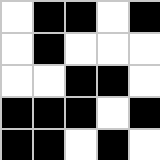[["white", "black", "black", "white", "black"], ["white", "black", "white", "white", "white"], ["white", "white", "black", "black", "white"], ["black", "black", "black", "white", "black"], ["black", "black", "white", "black", "white"]]